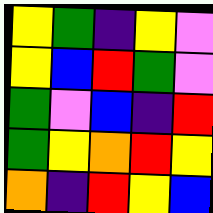[["yellow", "green", "indigo", "yellow", "violet"], ["yellow", "blue", "red", "green", "violet"], ["green", "violet", "blue", "indigo", "red"], ["green", "yellow", "orange", "red", "yellow"], ["orange", "indigo", "red", "yellow", "blue"]]